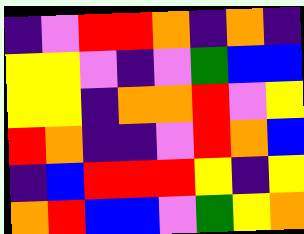[["indigo", "violet", "red", "red", "orange", "indigo", "orange", "indigo"], ["yellow", "yellow", "violet", "indigo", "violet", "green", "blue", "blue"], ["yellow", "yellow", "indigo", "orange", "orange", "red", "violet", "yellow"], ["red", "orange", "indigo", "indigo", "violet", "red", "orange", "blue"], ["indigo", "blue", "red", "red", "red", "yellow", "indigo", "yellow"], ["orange", "red", "blue", "blue", "violet", "green", "yellow", "orange"]]